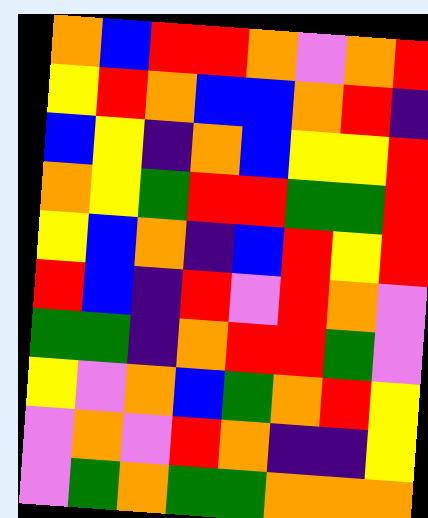[["orange", "blue", "red", "red", "orange", "violet", "orange", "red"], ["yellow", "red", "orange", "blue", "blue", "orange", "red", "indigo"], ["blue", "yellow", "indigo", "orange", "blue", "yellow", "yellow", "red"], ["orange", "yellow", "green", "red", "red", "green", "green", "red"], ["yellow", "blue", "orange", "indigo", "blue", "red", "yellow", "red"], ["red", "blue", "indigo", "red", "violet", "red", "orange", "violet"], ["green", "green", "indigo", "orange", "red", "red", "green", "violet"], ["yellow", "violet", "orange", "blue", "green", "orange", "red", "yellow"], ["violet", "orange", "violet", "red", "orange", "indigo", "indigo", "yellow"], ["violet", "green", "orange", "green", "green", "orange", "orange", "orange"]]